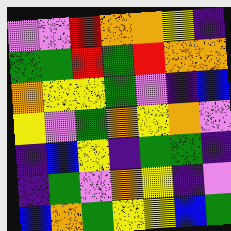[["violet", "violet", "red", "orange", "orange", "yellow", "indigo"], ["green", "green", "red", "green", "red", "orange", "orange"], ["orange", "yellow", "yellow", "green", "violet", "indigo", "blue"], ["yellow", "violet", "green", "orange", "yellow", "orange", "violet"], ["indigo", "blue", "yellow", "indigo", "green", "green", "indigo"], ["indigo", "green", "violet", "orange", "yellow", "indigo", "violet"], ["blue", "orange", "green", "yellow", "yellow", "blue", "green"]]